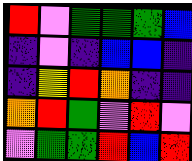[["red", "violet", "green", "green", "green", "blue"], ["indigo", "violet", "indigo", "blue", "blue", "indigo"], ["indigo", "yellow", "red", "orange", "indigo", "indigo"], ["orange", "red", "green", "violet", "red", "violet"], ["violet", "green", "green", "red", "blue", "red"]]